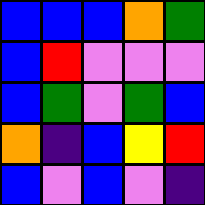[["blue", "blue", "blue", "orange", "green"], ["blue", "red", "violet", "violet", "violet"], ["blue", "green", "violet", "green", "blue"], ["orange", "indigo", "blue", "yellow", "red"], ["blue", "violet", "blue", "violet", "indigo"]]